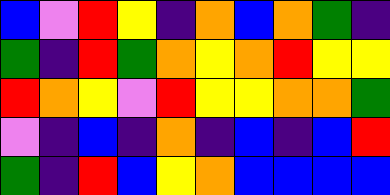[["blue", "violet", "red", "yellow", "indigo", "orange", "blue", "orange", "green", "indigo"], ["green", "indigo", "red", "green", "orange", "yellow", "orange", "red", "yellow", "yellow"], ["red", "orange", "yellow", "violet", "red", "yellow", "yellow", "orange", "orange", "green"], ["violet", "indigo", "blue", "indigo", "orange", "indigo", "blue", "indigo", "blue", "red"], ["green", "indigo", "red", "blue", "yellow", "orange", "blue", "blue", "blue", "blue"]]